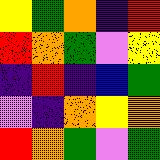[["yellow", "green", "orange", "indigo", "red"], ["red", "orange", "green", "violet", "yellow"], ["indigo", "red", "indigo", "blue", "green"], ["violet", "indigo", "orange", "yellow", "orange"], ["red", "orange", "green", "violet", "green"]]